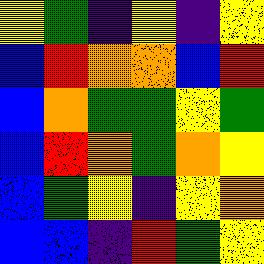[["yellow", "green", "indigo", "yellow", "indigo", "yellow"], ["blue", "red", "orange", "orange", "blue", "red"], ["blue", "orange", "green", "green", "yellow", "green"], ["blue", "red", "orange", "green", "orange", "yellow"], ["blue", "green", "yellow", "indigo", "yellow", "orange"], ["blue", "blue", "indigo", "red", "green", "yellow"]]